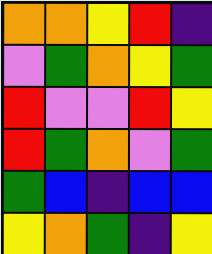[["orange", "orange", "yellow", "red", "indigo"], ["violet", "green", "orange", "yellow", "green"], ["red", "violet", "violet", "red", "yellow"], ["red", "green", "orange", "violet", "green"], ["green", "blue", "indigo", "blue", "blue"], ["yellow", "orange", "green", "indigo", "yellow"]]